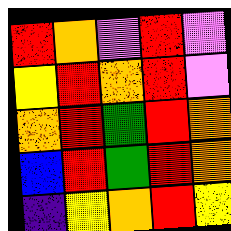[["red", "orange", "violet", "red", "violet"], ["yellow", "red", "orange", "red", "violet"], ["orange", "red", "green", "red", "orange"], ["blue", "red", "green", "red", "orange"], ["indigo", "yellow", "orange", "red", "yellow"]]